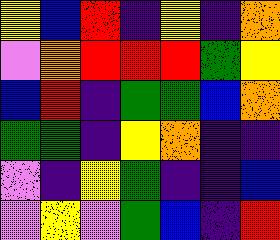[["yellow", "blue", "red", "indigo", "yellow", "indigo", "orange"], ["violet", "orange", "red", "red", "red", "green", "yellow"], ["blue", "red", "indigo", "green", "green", "blue", "orange"], ["green", "green", "indigo", "yellow", "orange", "indigo", "indigo"], ["violet", "indigo", "yellow", "green", "indigo", "indigo", "blue"], ["violet", "yellow", "violet", "green", "blue", "indigo", "red"]]